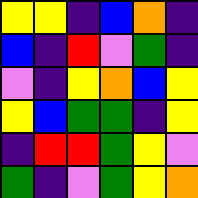[["yellow", "yellow", "indigo", "blue", "orange", "indigo"], ["blue", "indigo", "red", "violet", "green", "indigo"], ["violet", "indigo", "yellow", "orange", "blue", "yellow"], ["yellow", "blue", "green", "green", "indigo", "yellow"], ["indigo", "red", "red", "green", "yellow", "violet"], ["green", "indigo", "violet", "green", "yellow", "orange"]]